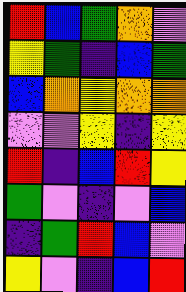[["red", "blue", "green", "orange", "violet"], ["yellow", "green", "indigo", "blue", "green"], ["blue", "orange", "yellow", "orange", "orange"], ["violet", "violet", "yellow", "indigo", "yellow"], ["red", "indigo", "blue", "red", "yellow"], ["green", "violet", "indigo", "violet", "blue"], ["indigo", "green", "red", "blue", "violet"], ["yellow", "violet", "indigo", "blue", "red"]]